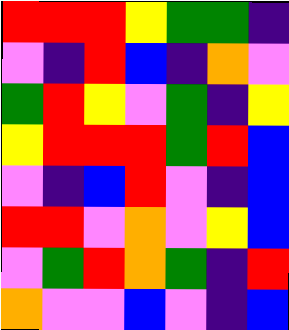[["red", "red", "red", "yellow", "green", "green", "indigo"], ["violet", "indigo", "red", "blue", "indigo", "orange", "violet"], ["green", "red", "yellow", "violet", "green", "indigo", "yellow"], ["yellow", "red", "red", "red", "green", "red", "blue"], ["violet", "indigo", "blue", "red", "violet", "indigo", "blue"], ["red", "red", "violet", "orange", "violet", "yellow", "blue"], ["violet", "green", "red", "orange", "green", "indigo", "red"], ["orange", "violet", "violet", "blue", "violet", "indigo", "blue"]]